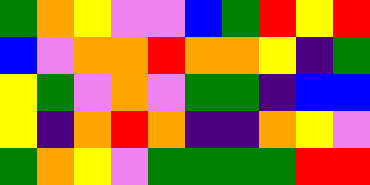[["green", "orange", "yellow", "violet", "violet", "blue", "green", "red", "yellow", "red"], ["blue", "violet", "orange", "orange", "red", "orange", "orange", "yellow", "indigo", "green"], ["yellow", "green", "violet", "orange", "violet", "green", "green", "indigo", "blue", "blue"], ["yellow", "indigo", "orange", "red", "orange", "indigo", "indigo", "orange", "yellow", "violet"], ["green", "orange", "yellow", "violet", "green", "green", "green", "green", "red", "red"]]